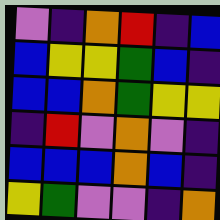[["violet", "indigo", "orange", "red", "indigo", "blue"], ["blue", "yellow", "yellow", "green", "blue", "indigo"], ["blue", "blue", "orange", "green", "yellow", "yellow"], ["indigo", "red", "violet", "orange", "violet", "indigo"], ["blue", "blue", "blue", "orange", "blue", "indigo"], ["yellow", "green", "violet", "violet", "indigo", "orange"]]